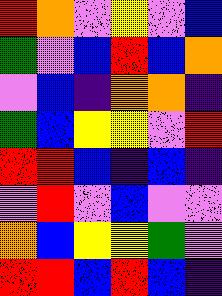[["red", "orange", "violet", "yellow", "violet", "blue"], ["green", "violet", "blue", "red", "blue", "orange"], ["violet", "blue", "indigo", "orange", "orange", "indigo"], ["green", "blue", "yellow", "yellow", "violet", "red"], ["red", "red", "blue", "indigo", "blue", "indigo"], ["violet", "red", "violet", "blue", "violet", "violet"], ["orange", "blue", "yellow", "yellow", "green", "violet"], ["red", "red", "blue", "red", "blue", "indigo"]]